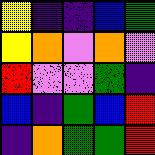[["yellow", "indigo", "indigo", "blue", "green"], ["yellow", "orange", "violet", "orange", "violet"], ["red", "violet", "violet", "green", "indigo"], ["blue", "indigo", "green", "blue", "red"], ["indigo", "orange", "green", "green", "red"]]